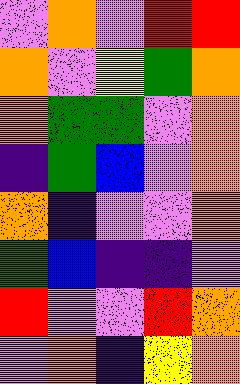[["violet", "orange", "violet", "red", "red"], ["orange", "violet", "yellow", "green", "orange"], ["orange", "green", "green", "violet", "orange"], ["indigo", "green", "blue", "violet", "orange"], ["orange", "indigo", "violet", "violet", "orange"], ["green", "blue", "indigo", "indigo", "violet"], ["red", "violet", "violet", "red", "orange"], ["violet", "orange", "indigo", "yellow", "orange"]]